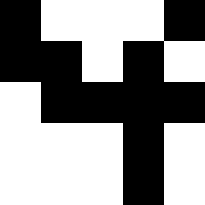[["black", "white", "white", "white", "black"], ["black", "black", "white", "black", "white"], ["white", "black", "black", "black", "black"], ["white", "white", "white", "black", "white"], ["white", "white", "white", "black", "white"]]